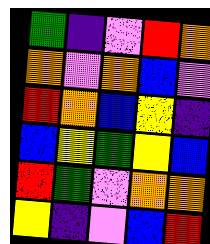[["green", "indigo", "violet", "red", "orange"], ["orange", "violet", "orange", "blue", "violet"], ["red", "orange", "blue", "yellow", "indigo"], ["blue", "yellow", "green", "yellow", "blue"], ["red", "green", "violet", "orange", "orange"], ["yellow", "indigo", "violet", "blue", "red"]]